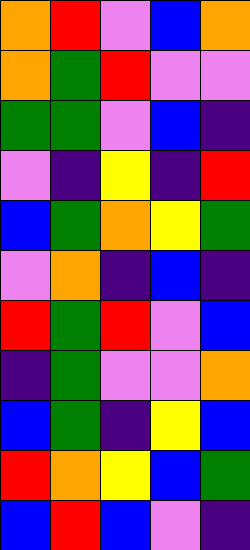[["orange", "red", "violet", "blue", "orange"], ["orange", "green", "red", "violet", "violet"], ["green", "green", "violet", "blue", "indigo"], ["violet", "indigo", "yellow", "indigo", "red"], ["blue", "green", "orange", "yellow", "green"], ["violet", "orange", "indigo", "blue", "indigo"], ["red", "green", "red", "violet", "blue"], ["indigo", "green", "violet", "violet", "orange"], ["blue", "green", "indigo", "yellow", "blue"], ["red", "orange", "yellow", "blue", "green"], ["blue", "red", "blue", "violet", "indigo"]]